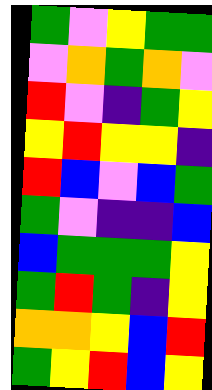[["green", "violet", "yellow", "green", "green"], ["violet", "orange", "green", "orange", "violet"], ["red", "violet", "indigo", "green", "yellow"], ["yellow", "red", "yellow", "yellow", "indigo"], ["red", "blue", "violet", "blue", "green"], ["green", "violet", "indigo", "indigo", "blue"], ["blue", "green", "green", "green", "yellow"], ["green", "red", "green", "indigo", "yellow"], ["orange", "orange", "yellow", "blue", "red"], ["green", "yellow", "red", "blue", "yellow"]]